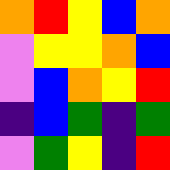[["orange", "red", "yellow", "blue", "orange"], ["violet", "yellow", "yellow", "orange", "blue"], ["violet", "blue", "orange", "yellow", "red"], ["indigo", "blue", "green", "indigo", "green"], ["violet", "green", "yellow", "indigo", "red"]]